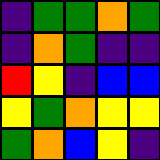[["indigo", "green", "green", "orange", "green"], ["indigo", "orange", "green", "indigo", "indigo"], ["red", "yellow", "indigo", "blue", "blue"], ["yellow", "green", "orange", "yellow", "yellow"], ["green", "orange", "blue", "yellow", "indigo"]]